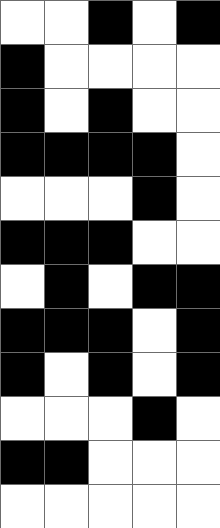[["white", "white", "black", "white", "black"], ["black", "white", "white", "white", "white"], ["black", "white", "black", "white", "white"], ["black", "black", "black", "black", "white"], ["white", "white", "white", "black", "white"], ["black", "black", "black", "white", "white"], ["white", "black", "white", "black", "black"], ["black", "black", "black", "white", "black"], ["black", "white", "black", "white", "black"], ["white", "white", "white", "black", "white"], ["black", "black", "white", "white", "white"], ["white", "white", "white", "white", "white"]]